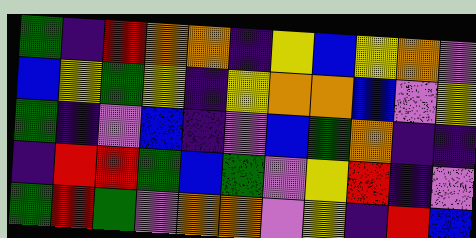[["green", "indigo", "red", "orange", "orange", "indigo", "yellow", "blue", "yellow", "orange", "violet"], ["blue", "yellow", "green", "yellow", "indigo", "yellow", "orange", "orange", "blue", "violet", "yellow"], ["green", "indigo", "violet", "blue", "indigo", "violet", "blue", "green", "orange", "indigo", "indigo"], ["indigo", "red", "red", "green", "blue", "green", "violet", "yellow", "red", "indigo", "violet"], ["green", "red", "green", "violet", "orange", "orange", "violet", "yellow", "indigo", "red", "blue"]]